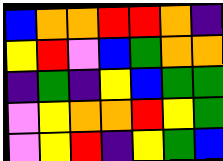[["blue", "orange", "orange", "red", "red", "orange", "indigo"], ["yellow", "red", "violet", "blue", "green", "orange", "orange"], ["indigo", "green", "indigo", "yellow", "blue", "green", "green"], ["violet", "yellow", "orange", "orange", "red", "yellow", "green"], ["violet", "yellow", "red", "indigo", "yellow", "green", "blue"]]